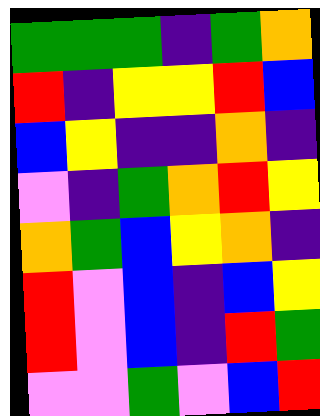[["green", "green", "green", "indigo", "green", "orange"], ["red", "indigo", "yellow", "yellow", "red", "blue"], ["blue", "yellow", "indigo", "indigo", "orange", "indigo"], ["violet", "indigo", "green", "orange", "red", "yellow"], ["orange", "green", "blue", "yellow", "orange", "indigo"], ["red", "violet", "blue", "indigo", "blue", "yellow"], ["red", "violet", "blue", "indigo", "red", "green"], ["violet", "violet", "green", "violet", "blue", "red"]]